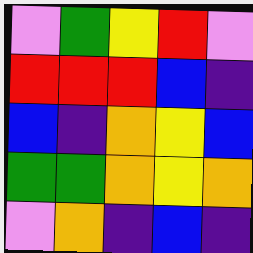[["violet", "green", "yellow", "red", "violet"], ["red", "red", "red", "blue", "indigo"], ["blue", "indigo", "orange", "yellow", "blue"], ["green", "green", "orange", "yellow", "orange"], ["violet", "orange", "indigo", "blue", "indigo"]]